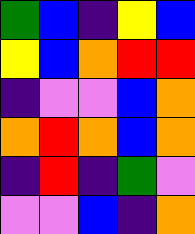[["green", "blue", "indigo", "yellow", "blue"], ["yellow", "blue", "orange", "red", "red"], ["indigo", "violet", "violet", "blue", "orange"], ["orange", "red", "orange", "blue", "orange"], ["indigo", "red", "indigo", "green", "violet"], ["violet", "violet", "blue", "indigo", "orange"]]